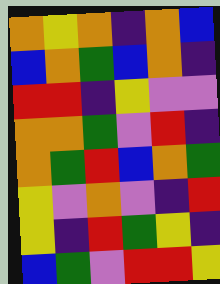[["orange", "yellow", "orange", "indigo", "orange", "blue"], ["blue", "orange", "green", "blue", "orange", "indigo"], ["red", "red", "indigo", "yellow", "violet", "violet"], ["orange", "orange", "green", "violet", "red", "indigo"], ["orange", "green", "red", "blue", "orange", "green"], ["yellow", "violet", "orange", "violet", "indigo", "red"], ["yellow", "indigo", "red", "green", "yellow", "indigo"], ["blue", "green", "violet", "red", "red", "yellow"]]